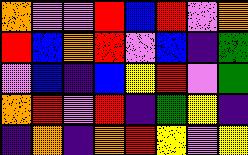[["orange", "violet", "violet", "red", "blue", "red", "violet", "orange"], ["red", "blue", "orange", "red", "violet", "blue", "indigo", "green"], ["violet", "blue", "indigo", "blue", "yellow", "red", "violet", "green"], ["orange", "red", "violet", "red", "indigo", "green", "yellow", "indigo"], ["indigo", "orange", "indigo", "orange", "red", "yellow", "violet", "yellow"]]